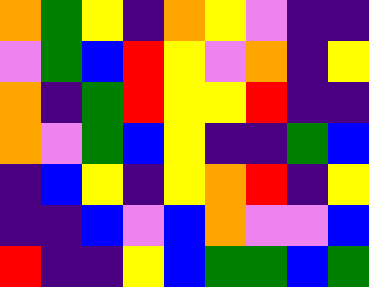[["orange", "green", "yellow", "indigo", "orange", "yellow", "violet", "indigo", "indigo"], ["violet", "green", "blue", "red", "yellow", "violet", "orange", "indigo", "yellow"], ["orange", "indigo", "green", "red", "yellow", "yellow", "red", "indigo", "indigo"], ["orange", "violet", "green", "blue", "yellow", "indigo", "indigo", "green", "blue"], ["indigo", "blue", "yellow", "indigo", "yellow", "orange", "red", "indigo", "yellow"], ["indigo", "indigo", "blue", "violet", "blue", "orange", "violet", "violet", "blue"], ["red", "indigo", "indigo", "yellow", "blue", "green", "green", "blue", "green"]]